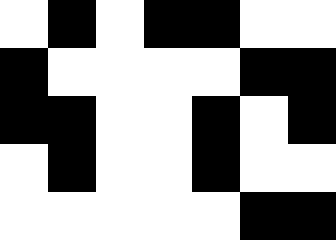[["white", "black", "white", "black", "black", "white", "white"], ["black", "white", "white", "white", "white", "black", "black"], ["black", "black", "white", "white", "black", "white", "black"], ["white", "black", "white", "white", "black", "white", "white"], ["white", "white", "white", "white", "white", "black", "black"]]